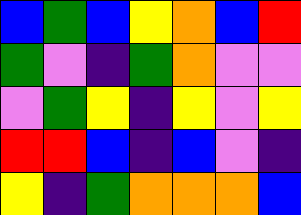[["blue", "green", "blue", "yellow", "orange", "blue", "red"], ["green", "violet", "indigo", "green", "orange", "violet", "violet"], ["violet", "green", "yellow", "indigo", "yellow", "violet", "yellow"], ["red", "red", "blue", "indigo", "blue", "violet", "indigo"], ["yellow", "indigo", "green", "orange", "orange", "orange", "blue"]]